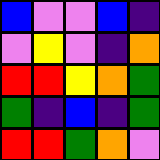[["blue", "violet", "violet", "blue", "indigo"], ["violet", "yellow", "violet", "indigo", "orange"], ["red", "red", "yellow", "orange", "green"], ["green", "indigo", "blue", "indigo", "green"], ["red", "red", "green", "orange", "violet"]]